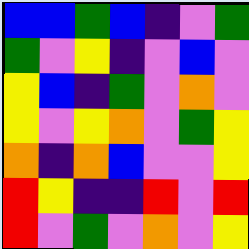[["blue", "blue", "green", "blue", "indigo", "violet", "green"], ["green", "violet", "yellow", "indigo", "violet", "blue", "violet"], ["yellow", "blue", "indigo", "green", "violet", "orange", "violet"], ["yellow", "violet", "yellow", "orange", "violet", "green", "yellow"], ["orange", "indigo", "orange", "blue", "violet", "violet", "yellow"], ["red", "yellow", "indigo", "indigo", "red", "violet", "red"], ["red", "violet", "green", "violet", "orange", "violet", "yellow"]]